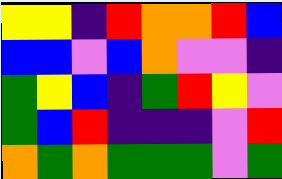[["yellow", "yellow", "indigo", "red", "orange", "orange", "red", "blue"], ["blue", "blue", "violet", "blue", "orange", "violet", "violet", "indigo"], ["green", "yellow", "blue", "indigo", "green", "red", "yellow", "violet"], ["green", "blue", "red", "indigo", "indigo", "indigo", "violet", "red"], ["orange", "green", "orange", "green", "green", "green", "violet", "green"]]